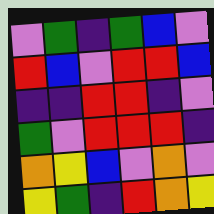[["violet", "green", "indigo", "green", "blue", "violet"], ["red", "blue", "violet", "red", "red", "blue"], ["indigo", "indigo", "red", "red", "indigo", "violet"], ["green", "violet", "red", "red", "red", "indigo"], ["orange", "yellow", "blue", "violet", "orange", "violet"], ["yellow", "green", "indigo", "red", "orange", "yellow"]]